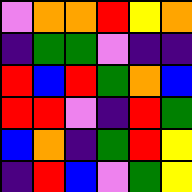[["violet", "orange", "orange", "red", "yellow", "orange"], ["indigo", "green", "green", "violet", "indigo", "indigo"], ["red", "blue", "red", "green", "orange", "blue"], ["red", "red", "violet", "indigo", "red", "green"], ["blue", "orange", "indigo", "green", "red", "yellow"], ["indigo", "red", "blue", "violet", "green", "yellow"]]